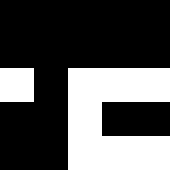[["black", "black", "black", "black", "black"], ["black", "black", "black", "black", "black"], ["white", "black", "white", "white", "white"], ["black", "black", "white", "black", "black"], ["black", "black", "white", "white", "white"]]